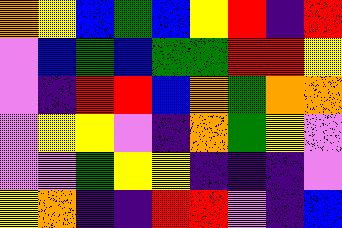[["orange", "yellow", "blue", "green", "blue", "yellow", "red", "indigo", "red"], ["violet", "blue", "green", "blue", "green", "green", "red", "red", "yellow"], ["violet", "indigo", "red", "red", "blue", "orange", "green", "orange", "orange"], ["violet", "yellow", "yellow", "violet", "indigo", "orange", "green", "yellow", "violet"], ["violet", "violet", "green", "yellow", "yellow", "indigo", "indigo", "indigo", "violet"], ["yellow", "orange", "indigo", "indigo", "red", "red", "violet", "indigo", "blue"]]